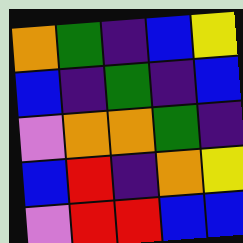[["orange", "green", "indigo", "blue", "yellow"], ["blue", "indigo", "green", "indigo", "blue"], ["violet", "orange", "orange", "green", "indigo"], ["blue", "red", "indigo", "orange", "yellow"], ["violet", "red", "red", "blue", "blue"]]